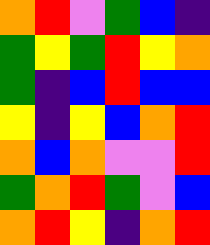[["orange", "red", "violet", "green", "blue", "indigo"], ["green", "yellow", "green", "red", "yellow", "orange"], ["green", "indigo", "blue", "red", "blue", "blue"], ["yellow", "indigo", "yellow", "blue", "orange", "red"], ["orange", "blue", "orange", "violet", "violet", "red"], ["green", "orange", "red", "green", "violet", "blue"], ["orange", "red", "yellow", "indigo", "orange", "red"]]